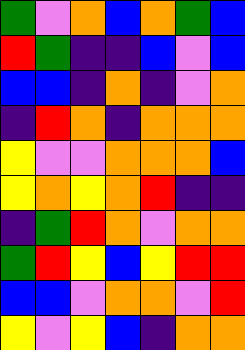[["green", "violet", "orange", "blue", "orange", "green", "blue"], ["red", "green", "indigo", "indigo", "blue", "violet", "blue"], ["blue", "blue", "indigo", "orange", "indigo", "violet", "orange"], ["indigo", "red", "orange", "indigo", "orange", "orange", "orange"], ["yellow", "violet", "violet", "orange", "orange", "orange", "blue"], ["yellow", "orange", "yellow", "orange", "red", "indigo", "indigo"], ["indigo", "green", "red", "orange", "violet", "orange", "orange"], ["green", "red", "yellow", "blue", "yellow", "red", "red"], ["blue", "blue", "violet", "orange", "orange", "violet", "red"], ["yellow", "violet", "yellow", "blue", "indigo", "orange", "orange"]]